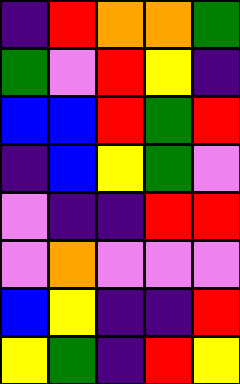[["indigo", "red", "orange", "orange", "green"], ["green", "violet", "red", "yellow", "indigo"], ["blue", "blue", "red", "green", "red"], ["indigo", "blue", "yellow", "green", "violet"], ["violet", "indigo", "indigo", "red", "red"], ["violet", "orange", "violet", "violet", "violet"], ["blue", "yellow", "indigo", "indigo", "red"], ["yellow", "green", "indigo", "red", "yellow"]]